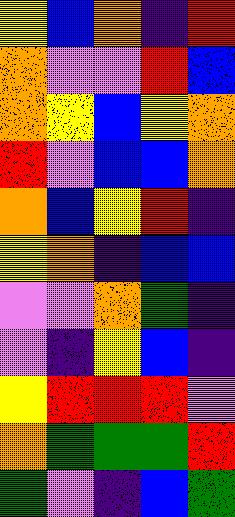[["yellow", "blue", "orange", "indigo", "red"], ["orange", "violet", "violet", "red", "blue"], ["orange", "yellow", "blue", "yellow", "orange"], ["red", "violet", "blue", "blue", "orange"], ["orange", "blue", "yellow", "red", "indigo"], ["yellow", "orange", "indigo", "blue", "blue"], ["violet", "violet", "orange", "green", "indigo"], ["violet", "indigo", "yellow", "blue", "indigo"], ["yellow", "red", "red", "red", "violet"], ["orange", "green", "green", "green", "red"], ["green", "violet", "indigo", "blue", "green"]]